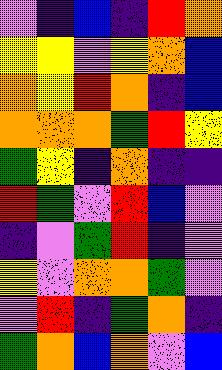[["violet", "indigo", "blue", "indigo", "red", "orange"], ["yellow", "yellow", "violet", "yellow", "orange", "blue"], ["orange", "yellow", "red", "orange", "indigo", "blue"], ["orange", "orange", "orange", "green", "red", "yellow"], ["green", "yellow", "indigo", "orange", "indigo", "indigo"], ["red", "green", "violet", "red", "blue", "violet"], ["indigo", "violet", "green", "red", "indigo", "violet"], ["yellow", "violet", "orange", "orange", "green", "violet"], ["violet", "red", "indigo", "green", "orange", "indigo"], ["green", "orange", "blue", "orange", "violet", "blue"]]